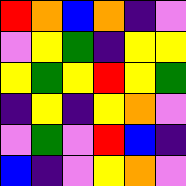[["red", "orange", "blue", "orange", "indigo", "violet"], ["violet", "yellow", "green", "indigo", "yellow", "yellow"], ["yellow", "green", "yellow", "red", "yellow", "green"], ["indigo", "yellow", "indigo", "yellow", "orange", "violet"], ["violet", "green", "violet", "red", "blue", "indigo"], ["blue", "indigo", "violet", "yellow", "orange", "violet"]]